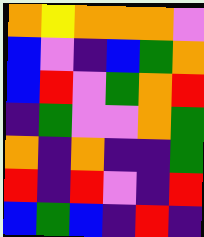[["orange", "yellow", "orange", "orange", "orange", "violet"], ["blue", "violet", "indigo", "blue", "green", "orange"], ["blue", "red", "violet", "green", "orange", "red"], ["indigo", "green", "violet", "violet", "orange", "green"], ["orange", "indigo", "orange", "indigo", "indigo", "green"], ["red", "indigo", "red", "violet", "indigo", "red"], ["blue", "green", "blue", "indigo", "red", "indigo"]]